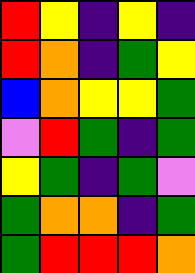[["red", "yellow", "indigo", "yellow", "indigo"], ["red", "orange", "indigo", "green", "yellow"], ["blue", "orange", "yellow", "yellow", "green"], ["violet", "red", "green", "indigo", "green"], ["yellow", "green", "indigo", "green", "violet"], ["green", "orange", "orange", "indigo", "green"], ["green", "red", "red", "red", "orange"]]